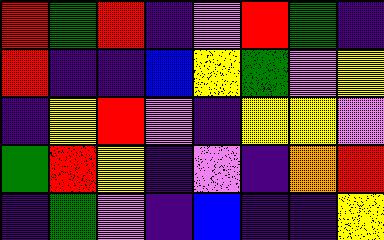[["red", "green", "red", "indigo", "violet", "red", "green", "indigo"], ["red", "indigo", "indigo", "blue", "yellow", "green", "violet", "yellow"], ["indigo", "yellow", "red", "violet", "indigo", "yellow", "yellow", "violet"], ["green", "red", "yellow", "indigo", "violet", "indigo", "orange", "red"], ["indigo", "green", "violet", "indigo", "blue", "indigo", "indigo", "yellow"]]